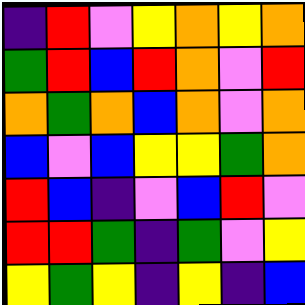[["indigo", "red", "violet", "yellow", "orange", "yellow", "orange"], ["green", "red", "blue", "red", "orange", "violet", "red"], ["orange", "green", "orange", "blue", "orange", "violet", "orange"], ["blue", "violet", "blue", "yellow", "yellow", "green", "orange"], ["red", "blue", "indigo", "violet", "blue", "red", "violet"], ["red", "red", "green", "indigo", "green", "violet", "yellow"], ["yellow", "green", "yellow", "indigo", "yellow", "indigo", "blue"]]